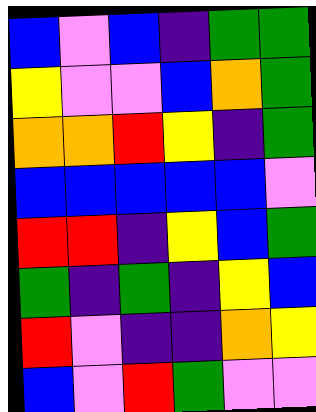[["blue", "violet", "blue", "indigo", "green", "green"], ["yellow", "violet", "violet", "blue", "orange", "green"], ["orange", "orange", "red", "yellow", "indigo", "green"], ["blue", "blue", "blue", "blue", "blue", "violet"], ["red", "red", "indigo", "yellow", "blue", "green"], ["green", "indigo", "green", "indigo", "yellow", "blue"], ["red", "violet", "indigo", "indigo", "orange", "yellow"], ["blue", "violet", "red", "green", "violet", "violet"]]